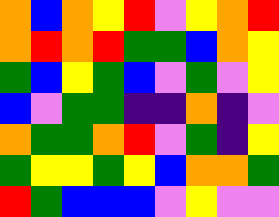[["orange", "blue", "orange", "yellow", "red", "violet", "yellow", "orange", "red"], ["orange", "red", "orange", "red", "green", "green", "blue", "orange", "yellow"], ["green", "blue", "yellow", "green", "blue", "violet", "green", "violet", "yellow"], ["blue", "violet", "green", "green", "indigo", "indigo", "orange", "indigo", "violet"], ["orange", "green", "green", "orange", "red", "violet", "green", "indigo", "yellow"], ["green", "yellow", "yellow", "green", "yellow", "blue", "orange", "orange", "green"], ["red", "green", "blue", "blue", "blue", "violet", "yellow", "violet", "violet"]]